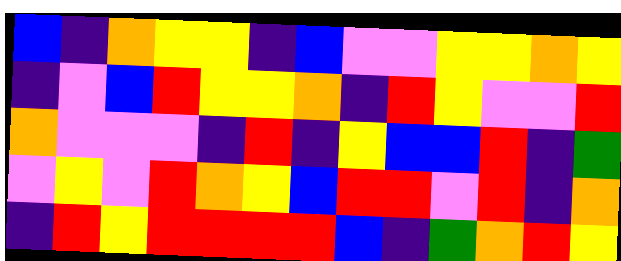[["blue", "indigo", "orange", "yellow", "yellow", "indigo", "blue", "violet", "violet", "yellow", "yellow", "orange", "yellow"], ["indigo", "violet", "blue", "red", "yellow", "yellow", "orange", "indigo", "red", "yellow", "violet", "violet", "red"], ["orange", "violet", "violet", "violet", "indigo", "red", "indigo", "yellow", "blue", "blue", "red", "indigo", "green"], ["violet", "yellow", "violet", "red", "orange", "yellow", "blue", "red", "red", "violet", "red", "indigo", "orange"], ["indigo", "red", "yellow", "red", "red", "red", "red", "blue", "indigo", "green", "orange", "red", "yellow"]]